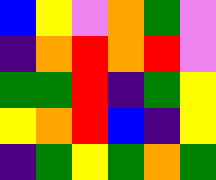[["blue", "yellow", "violet", "orange", "green", "violet"], ["indigo", "orange", "red", "orange", "red", "violet"], ["green", "green", "red", "indigo", "green", "yellow"], ["yellow", "orange", "red", "blue", "indigo", "yellow"], ["indigo", "green", "yellow", "green", "orange", "green"]]